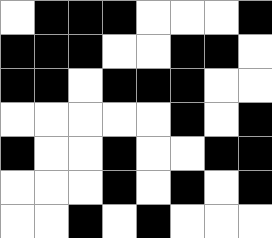[["white", "black", "black", "black", "white", "white", "white", "black"], ["black", "black", "black", "white", "white", "black", "black", "white"], ["black", "black", "white", "black", "black", "black", "white", "white"], ["white", "white", "white", "white", "white", "black", "white", "black"], ["black", "white", "white", "black", "white", "white", "black", "black"], ["white", "white", "white", "black", "white", "black", "white", "black"], ["white", "white", "black", "white", "black", "white", "white", "white"]]